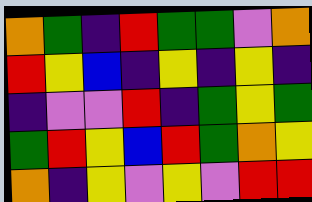[["orange", "green", "indigo", "red", "green", "green", "violet", "orange"], ["red", "yellow", "blue", "indigo", "yellow", "indigo", "yellow", "indigo"], ["indigo", "violet", "violet", "red", "indigo", "green", "yellow", "green"], ["green", "red", "yellow", "blue", "red", "green", "orange", "yellow"], ["orange", "indigo", "yellow", "violet", "yellow", "violet", "red", "red"]]